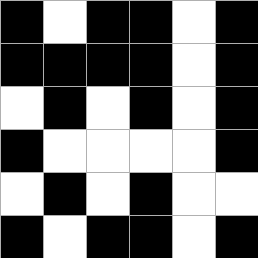[["black", "white", "black", "black", "white", "black"], ["black", "black", "black", "black", "white", "black"], ["white", "black", "white", "black", "white", "black"], ["black", "white", "white", "white", "white", "black"], ["white", "black", "white", "black", "white", "white"], ["black", "white", "black", "black", "white", "black"]]